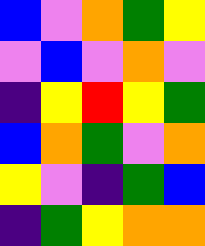[["blue", "violet", "orange", "green", "yellow"], ["violet", "blue", "violet", "orange", "violet"], ["indigo", "yellow", "red", "yellow", "green"], ["blue", "orange", "green", "violet", "orange"], ["yellow", "violet", "indigo", "green", "blue"], ["indigo", "green", "yellow", "orange", "orange"]]